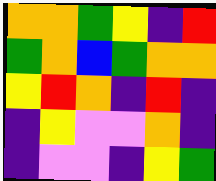[["orange", "orange", "green", "yellow", "indigo", "red"], ["green", "orange", "blue", "green", "orange", "orange"], ["yellow", "red", "orange", "indigo", "red", "indigo"], ["indigo", "yellow", "violet", "violet", "orange", "indigo"], ["indigo", "violet", "violet", "indigo", "yellow", "green"]]